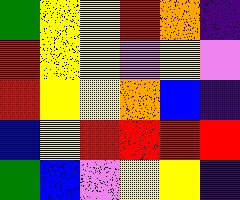[["green", "yellow", "yellow", "red", "orange", "indigo"], ["red", "yellow", "yellow", "violet", "yellow", "violet"], ["red", "yellow", "yellow", "orange", "blue", "indigo"], ["blue", "yellow", "red", "red", "red", "red"], ["green", "blue", "violet", "yellow", "yellow", "indigo"]]